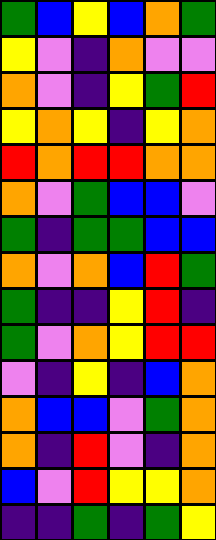[["green", "blue", "yellow", "blue", "orange", "green"], ["yellow", "violet", "indigo", "orange", "violet", "violet"], ["orange", "violet", "indigo", "yellow", "green", "red"], ["yellow", "orange", "yellow", "indigo", "yellow", "orange"], ["red", "orange", "red", "red", "orange", "orange"], ["orange", "violet", "green", "blue", "blue", "violet"], ["green", "indigo", "green", "green", "blue", "blue"], ["orange", "violet", "orange", "blue", "red", "green"], ["green", "indigo", "indigo", "yellow", "red", "indigo"], ["green", "violet", "orange", "yellow", "red", "red"], ["violet", "indigo", "yellow", "indigo", "blue", "orange"], ["orange", "blue", "blue", "violet", "green", "orange"], ["orange", "indigo", "red", "violet", "indigo", "orange"], ["blue", "violet", "red", "yellow", "yellow", "orange"], ["indigo", "indigo", "green", "indigo", "green", "yellow"]]